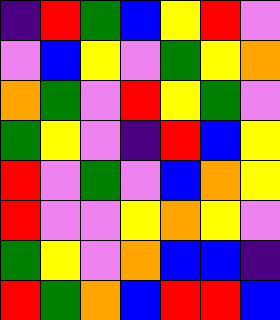[["indigo", "red", "green", "blue", "yellow", "red", "violet"], ["violet", "blue", "yellow", "violet", "green", "yellow", "orange"], ["orange", "green", "violet", "red", "yellow", "green", "violet"], ["green", "yellow", "violet", "indigo", "red", "blue", "yellow"], ["red", "violet", "green", "violet", "blue", "orange", "yellow"], ["red", "violet", "violet", "yellow", "orange", "yellow", "violet"], ["green", "yellow", "violet", "orange", "blue", "blue", "indigo"], ["red", "green", "orange", "blue", "red", "red", "blue"]]